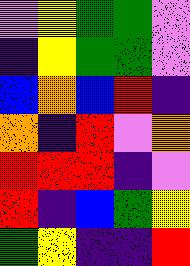[["violet", "yellow", "green", "green", "violet"], ["indigo", "yellow", "green", "green", "violet"], ["blue", "orange", "blue", "red", "indigo"], ["orange", "indigo", "red", "violet", "orange"], ["red", "red", "red", "indigo", "violet"], ["red", "indigo", "blue", "green", "yellow"], ["green", "yellow", "indigo", "indigo", "red"]]